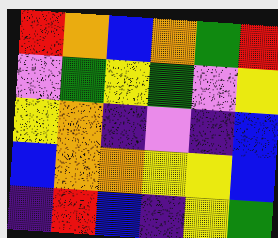[["red", "orange", "blue", "orange", "green", "red"], ["violet", "green", "yellow", "green", "violet", "yellow"], ["yellow", "orange", "indigo", "violet", "indigo", "blue"], ["blue", "orange", "orange", "yellow", "yellow", "blue"], ["indigo", "red", "blue", "indigo", "yellow", "green"]]